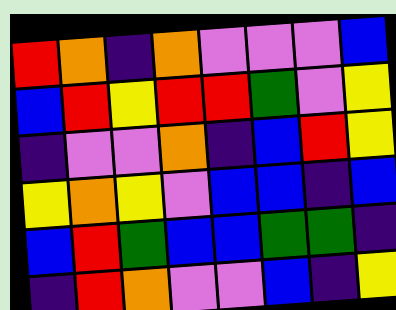[["red", "orange", "indigo", "orange", "violet", "violet", "violet", "blue"], ["blue", "red", "yellow", "red", "red", "green", "violet", "yellow"], ["indigo", "violet", "violet", "orange", "indigo", "blue", "red", "yellow"], ["yellow", "orange", "yellow", "violet", "blue", "blue", "indigo", "blue"], ["blue", "red", "green", "blue", "blue", "green", "green", "indigo"], ["indigo", "red", "orange", "violet", "violet", "blue", "indigo", "yellow"]]